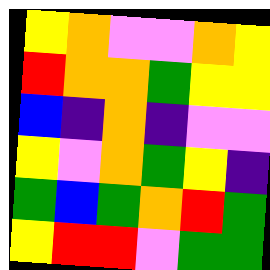[["yellow", "orange", "violet", "violet", "orange", "yellow"], ["red", "orange", "orange", "green", "yellow", "yellow"], ["blue", "indigo", "orange", "indigo", "violet", "violet"], ["yellow", "violet", "orange", "green", "yellow", "indigo"], ["green", "blue", "green", "orange", "red", "green"], ["yellow", "red", "red", "violet", "green", "green"]]